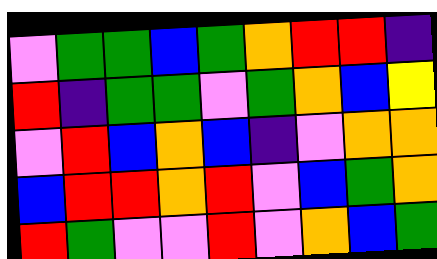[["violet", "green", "green", "blue", "green", "orange", "red", "red", "indigo"], ["red", "indigo", "green", "green", "violet", "green", "orange", "blue", "yellow"], ["violet", "red", "blue", "orange", "blue", "indigo", "violet", "orange", "orange"], ["blue", "red", "red", "orange", "red", "violet", "blue", "green", "orange"], ["red", "green", "violet", "violet", "red", "violet", "orange", "blue", "green"]]